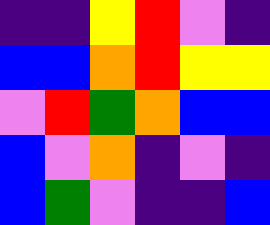[["indigo", "indigo", "yellow", "red", "violet", "indigo"], ["blue", "blue", "orange", "red", "yellow", "yellow"], ["violet", "red", "green", "orange", "blue", "blue"], ["blue", "violet", "orange", "indigo", "violet", "indigo"], ["blue", "green", "violet", "indigo", "indigo", "blue"]]